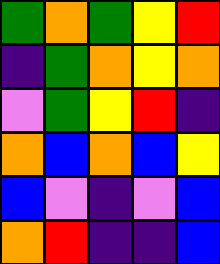[["green", "orange", "green", "yellow", "red"], ["indigo", "green", "orange", "yellow", "orange"], ["violet", "green", "yellow", "red", "indigo"], ["orange", "blue", "orange", "blue", "yellow"], ["blue", "violet", "indigo", "violet", "blue"], ["orange", "red", "indigo", "indigo", "blue"]]